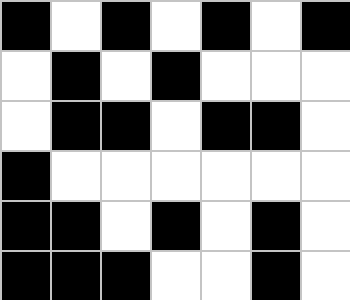[["black", "white", "black", "white", "black", "white", "black"], ["white", "black", "white", "black", "white", "white", "white"], ["white", "black", "black", "white", "black", "black", "white"], ["black", "white", "white", "white", "white", "white", "white"], ["black", "black", "white", "black", "white", "black", "white"], ["black", "black", "black", "white", "white", "black", "white"]]